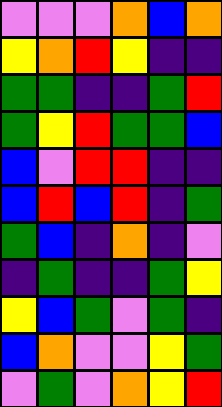[["violet", "violet", "violet", "orange", "blue", "orange"], ["yellow", "orange", "red", "yellow", "indigo", "indigo"], ["green", "green", "indigo", "indigo", "green", "red"], ["green", "yellow", "red", "green", "green", "blue"], ["blue", "violet", "red", "red", "indigo", "indigo"], ["blue", "red", "blue", "red", "indigo", "green"], ["green", "blue", "indigo", "orange", "indigo", "violet"], ["indigo", "green", "indigo", "indigo", "green", "yellow"], ["yellow", "blue", "green", "violet", "green", "indigo"], ["blue", "orange", "violet", "violet", "yellow", "green"], ["violet", "green", "violet", "orange", "yellow", "red"]]